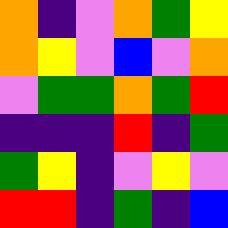[["orange", "indigo", "violet", "orange", "green", "yellow"], ["orange", "yellow", "violet", "blue", "violet", "orange"], ["violet", "green", "green", "orange", "green", "red"], ["indigo", "indigo", "indigo", "red", "indigo", "green"], ["green", "yellow", "indigo", "violet", "yellow", "violet"], ["red", "red", "indigo", "green", "indigo", "blue"]]